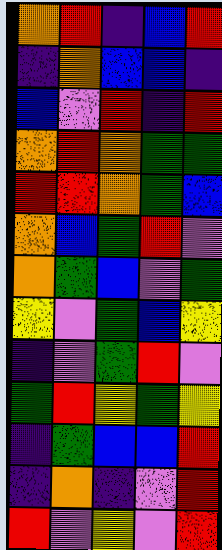[["orange", "red", "indigo", "blue", "red"], ["indigo", "orange", "blue", "blue", "indigo"], ["blue", "violet", "red", "indigo", "red"], ["orange", "red", "orange", "green", "green"], ["red", "red", "orange", "green", "blue"], ["orange", "blue", "green", "red", "violet"], ["orange", "green", "blue", "violet", "green"], ["yellow", "violet", "green", "blue", "yellow"], ["indigo", "violet", "green", "red", "violet"], ["green", "red", "yellow", "green", "yellow"], ["indigo", "green", "blue", "blue", "red"], ["indigo", "orange", "indigo", "violet", "red"], ["red", "violet", "yellow", "violet", "red"]]